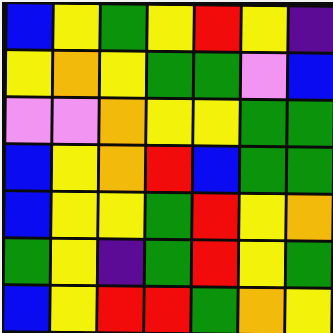[["blue", "yellow", "green", "yellow", "red", "yellow", "indigo"], ["yellow", "orange", "yellow", "green", "green", "violet", "blue"], ["violet", "violet", "orange", "yellow", "yellow", "green", "green"], ["blue", "yellow", "orange", "red", "blue", "green", "green"], ["blue", "yellow", "yellow", "green", "red", "yellow", "orange"], ["green", "yellow", "indigo", "green", "red", "yellow", "green"], ["blue", "yellow", "red", "red", "green", "orange", "yellow"]]